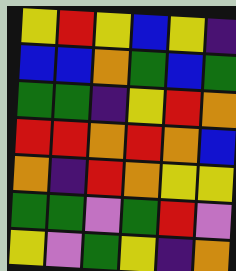[["yellow", "red", "yellow", "blue", "yellow", "indigo"], ["blue", "blue", "orange", "green", "blue", "green"], ["green", "green", "indigo", "yellow", "red", "orange"], ["red", "red", "orange", "red", "orange", "blue"], ["orange", "indigo", "red", "orange", "yellow", "yellow"], ["green", "green", "violet", "green", "red", "violet"], ["yellow", "violet", "green", "yellow", "indigo", "orange"]]